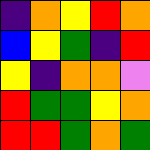[["indigo", "orange", "yellow", "red", "orange"], ["blue", "yellow", "green", "indigo", "red"], ["yellow", "indigo", "orange", "orange", "violet"], ["red", "green", "green", "yellow", "orange"], ["red", "red", "green", "orange", "green"]]